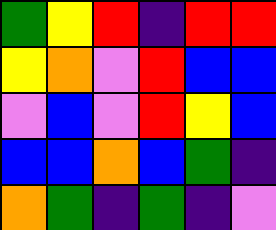[["green", "yellow", "red", "indigo", "red", "red"], ["yellow", "orange", "violet", "red", "blue", "blue"], ["violet", "blue", "violet", "red", "yellow", "blue"], ["blue", "blue", "orange", "blue", "green", "indigo"], ["orange", "green", "indigo", "green", "indigo", "violet"]]